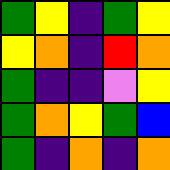[["green", "yellow", "indigo", "green", "yellow"], ["yellow", "orange", "indigo", "red", "orange"], ["green", "indigo", "indigo", "violet", "yellow"], ["green", "orange", "yellow", "green", "blue"], ["green", "indigo", "orange", "indigo", "orange"]]